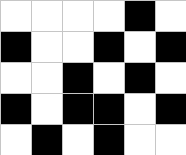[["white", "white", "white", "white", "black", "white"], ["black", "white", "white", "black", "white", "black"], ["white", "white", "black", "white", "black", "white"], ["black", "white", "black", "black", "white", "black"], ["white", "black", "white", "black", "white", "white"]]